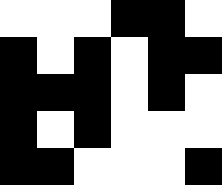[["white", "white", "white", "black", "black", "white"], ["black", "white", "black", "white", "black", "black"], ["black", "black", "black", "white", "black", "white"], ["black", "white", "black", "white", "white", "white"], ["black", "black", "white", "white", "white", "black"]]